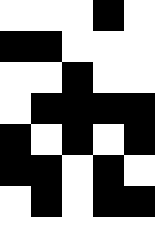[["white", "white", "white", "black", "white"], ["black", "black", "white", "white", "white"], ["white", "white", "black", "white", "white"], ["white", "black", "black", "black", "black"], ["black", "white", "black", "white", "black"], ["black", "black", "white", "black", "white"], ["white", "black", "white", "black", "black"], ["white", "white", "white", "white", "white"]]